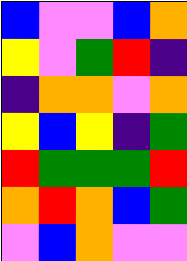[["blue", "violet", "violet", "blue", "orange"], ["yellow", "violet", "green", "red", "indigo"], ["indigo", "orange", "orange", "violet", "orange"], ["yellow", "blue", "yellow", "indigo", "green"], ["red", "green", "green", "green", "red"], ["orange", "red", "orange", "blue", "green"], ["violet", "blue", "orange", "violet", "violet"]]